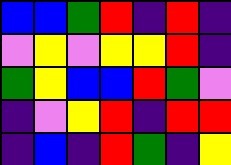[["blue", "blue", "green", "red", "indigo", "red", "indigo"], ["violet", "yellow", "violet", "yellow", "yellow", "red", "indigo"], ["green", "yellow", "blue", "blue", "red", "green", "violet"], ["indigo", "violet", "yellow", "red", "indigo", "red", "red"], ["indigo", "blue", "indigo", "red", "green", "indigo", "yellow"]]